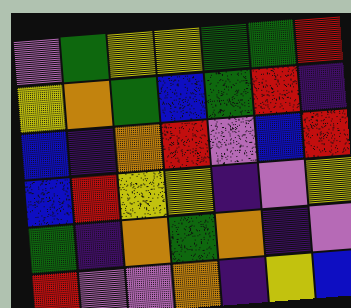[["violet", "green", "yellow", "yellow", "green", "green", "red"], ["yellow", "orange", "green", "blue", "green", "red", "indigo"], ["blue", "indigo", "orange", "red", "violet", "blue", "red"], ["blue", "red", "yellow", "yellow", "indigo", "violet", "yellow"], ["green", "indigo", "orange", "green", "orange", "indigo", "violet"], ["red", "violet", "violet", "orange", "indigo", "yellow", "blue"]]